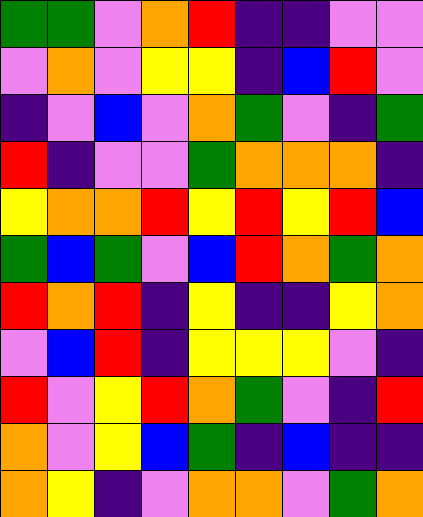[["green", "green", "violet", "orange", "red", "indigo", "indigo", "violet", "violet"], ["violet", "orange", "violet", "yellow", "yellow", "indigo", "blue", "red", "violet"], ["indigo", "violet", "blue", "violet", "orange", "green", "violet", "indigo", "green"], ["red", "indigo", "violet", "violet", "green", "orange", "orange", "orange", "indigo"], ["yellow", "orange", "orange", "red", "yellow", "red", "yellow", "red", "blue"], ["green", "blue", "green", "violet", "blue", "red", "orange", "green", "orange"], ["red", "orange", "red", "indigo", "yellow", "indigo", "indigo", "yellow", "orange"], ["violet", "blue", "red", "indigo", "yellow", "yellow", "yellow", "violet", "indigo"], ["red", "violet", "yellow", "red", "orange", "green", "violet", "indigo", "red"], ["orange", "violet", "yellow", "blue", "green", "indigo", "blue", "indigo", "indigo"], ["orange", "yellow", "indigo", "violet", "orange", "orange", "violet", "green", "orange"]]